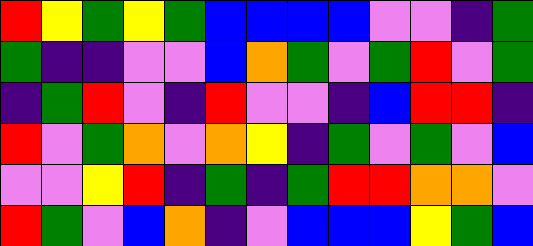[["red", "yellow", "green", "yellow", "green", "blue", "blue", "blue", "blue", "violet", "violet", "indigo", "green"], ["green", "indigo", "indigo", "violet", "violet", "blue", "orange", "green", "violet", "green", "red", "violet", "green"], ["indigo", "green", "red", "violet", "indigo", "red", "violet", "violet", "indigo", "blue", "red", "red", "indigo"], ["red", "violet", "green", "orange", "violet", "orange", "yellow", "indigo", "green", "violet", "green", "violet", "blue"], ["violet", "violet", "yellow", "red", "indigo", "green", "indigo", "green", "red", "red", "orange", "orange", "violet"], ["red", "green", "violet", "blue", "orange", "indigo", "violet", "blue", "blue", "blue", "yellow", "green", "blue"]]